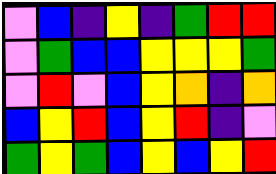[["violet", "blue", "indigo", "yellow", "indigo", "green", "red", "red"], ["violet", "green", "blue", "blue", "yellow", "yellow", "yellow", "green"], ["violet", "red", "violet", "blue", "yellow", "orange", "indigo", "orange"], ["blue", "yellow", "red", "blue", "yellow", "red", "indigo", "violet"], ["green", "yellow", "green", "blue", "yellow", "blue", "yellow", "red"]]